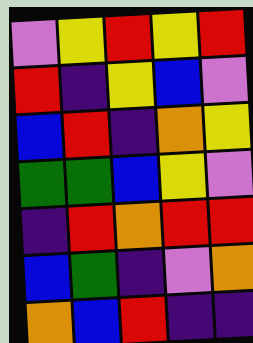[["violet", "yellow", "red", "yellow", "red"], ["red", "indigo", "yellow", "blue", "violet"], ["blue", "red", "indigo", "orange", "yellow"], ["green", "green", "blue", "yellow", "violet"], ["indigo", "red", "orange", "red", "red"], ["blue", "green", "indigo", "violet", "orange"], ["orange", "blue", "red", "indigo", "indigo"]]